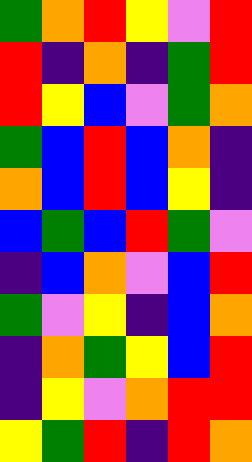[["green", "orange", "red", "yellow", "violet", "red"], ["red", "indigo", "orange", "indigo", "green", "red"], ["red", "yellow", "blue", "violet", "green", "orange"], ["green", "blue", "red", "blue", "orange", "indigo"], ["orange", "blue", "red", "blue", "yellow", "indigo"], ["blue", "green", "blue", "red", "green", "violet"], ["indigo", "blue", "orange", "violet", "blue", "red"], ["green", "violet", "yellow", "indigo", "blue", "orange"], ["indigo", "orange", "green", "yellow", "blue", "red"], ["indigo", "yellow", "violet", "orange", "red", "red"], ["yellow", "green", "red", "indigo", "red", "orange"]]